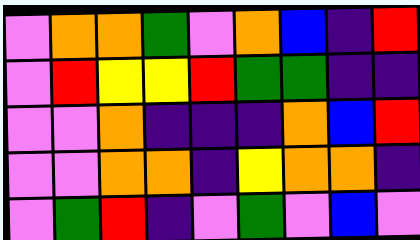[["violet", "orange", "orange", "green", "violet", "orange", "blue", "indigo", "red"], ["violet", "red", "yellow", "yellow", "red", "green", "green", "indigo", "indigo"], ["violet", "violet", "orange", "indigo", "indigo", "indigo", "orange", "blue", "red"], ["violet", "violet", "orange", "orange", "indigo", "yellow", "orange", "orange", "indigo"], ["violet", "green", "red", "indigo", "violet", "green", "violet", "blue", "violet"]]